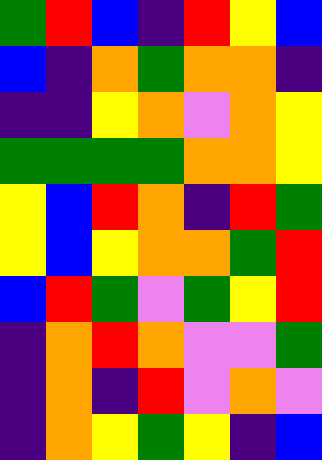[["green", "red", "blue", "indigo", "red", "yellow", "blue"], ["blue", "indigo", "orange", "green", "orange", "orange", "indigo"], ["indigo", "indigo", "yellow", "orange", "violet", "orange", "yellow"], ["green", "green", "green", "green", "orange", "orange", "yellow"], ["yellow", "blue", "red", "orange", "indigo", "red", "green"], ["yellow", "blue", "yellow", "orange", "orange", "green", "red"], ["blue", "red", "green", "violet", "green", "yellow", "red"], ["indigo", "orange", "red", "orange", "violet", "violet", "green"], ["indigo", "orange", "indigo", "red", "violet", "orange", "violet"], ["indigo", "orange", "yellow", "green", "yellow", "indigo", "blue"]]